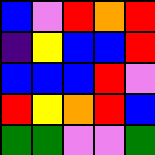[["blue", "violet", "red", "orange", "red"], ["indigo", "yellow", "blue", "blue", "red"], ["blue", "blue", "blue", "red", "violet"], ["red", "yellow", "orange", "red", "blue"], ["green", "green", "violet", "violet", "green"]]